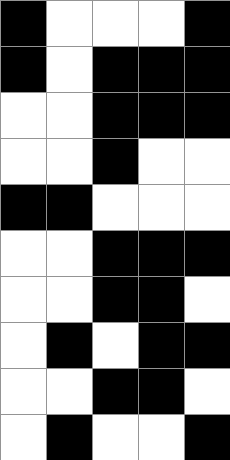[["black", "white", "white", "white", "black"], ["black", "white", "black", "black", "black"], ["white", "white", "black", "black", "black"], ["white", "white", "black", "white", "white"], ["black", "black", "white", "white", "white"], ["white", "white", "black", "black", "black"], ["white", "white", "black", "black", "white"], ["white", "black", "white", "black", "black"], ["white", "white", "black", "black", "white"], ["white", "black", "white", "white", "black"]]